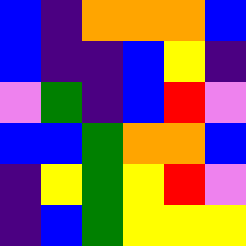[["blue", "indigo", "orange", "orange", "orange", "blue"], ["blue", "indigo", "indigo", "blue", "yellow", "indigo"], ["violet", "green", "indigo", "blue", "red", "violet"], ["blue", "blue", "green", "orange", "orange", "blue"], ["indigo", "yellow", "green", "yellow", "red", "violet"], ["indigo", "blue", "green", "yellow", "yellow", "yellow"]]